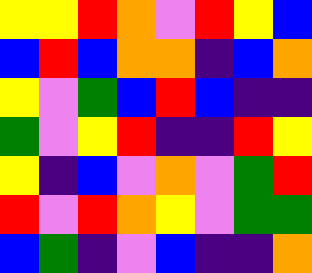[["yellow", "yellow", "red", "orange", "violet", "red", "yellow", "blue"], ["blue", "red", "blue", "orange", "orange", "indigo", "blue", "orange"], ["yellow", "violet", "green", "blue", "red", "blue", "indigo", "indigo"], ["green", "violet", "yellow", "red", "indigo", "indigo", "red", "yellow"], ["yellow", "indigo", "blue", "violet", "orange", "violet", "green", "red"], ["red", "violet", "red", "orange", "yellow", "violet", "green", "green"], ["blue", "green", "indigo", "violet", "blue", "indigo", "indigo", "orange"]]